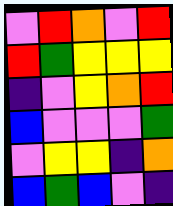[["violet", "red", "orange", "violet", "red"], ["red", "green", "yellow", "yellow", "yellow"], ["indigo", "violet", "yellow", "orange", "red"], ["blue", "violet", "violet", "violet", "green"], ["violet", "yellow", "yellow", "indigo", "orange"], ["blue", "green", "blue", "violet", "indigo"]]